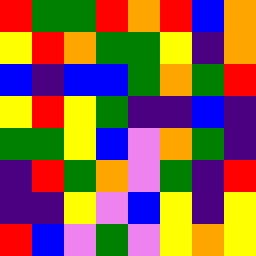[["red", "green", "green", "red", "orange", "red", "blue", "orange"], ["yellow", "red", "orange", "green", "green", "yellow", "indigo", "orange"], ["blue", "indigo", "blue", "blue", "green", "orange", "green", "red"], ["yellow", "red", "yellow", "green", "indigo", "indigo", "blue", "indigo"], ["green", "green", "yellow", "blue", "violet", "orange", "green", "indigo"], ["indigo", "red", "green", "orange", "violet", "green", "indigo", "red"], ["indigo", "indigo", "yellow", "violet", "blue", "yellow", "indigo", "yellow"], ["red", "blue", "violet", "green", "violet", "yellow", "orange", "yellow"]]